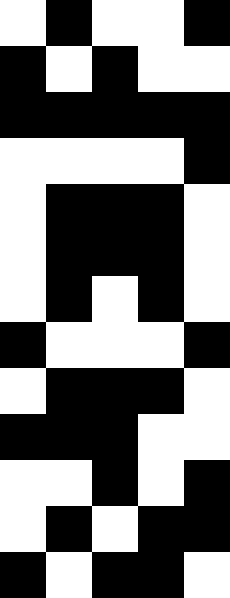[["white", "black", "white", "white", "black"], ["black", "white", "black", "white", "white"], ["black", "black", "black", "black", "black"], ["white", "white", "white", "white", "black"], ["white", "black", "black", "black", "white"], ["white", "black", "black", "black", "white"], ["white", "black", "white", "black", "white"], ["black", "white", "white", "white", "black"], ["white", "black", "black", "black", "white"], ["black", "black", "black", "white", "white"], ["white", "white", "black", "white", "black"], ["white", "black", "white", "black", "black"], ["black", "white", "black", "black", "white"]]